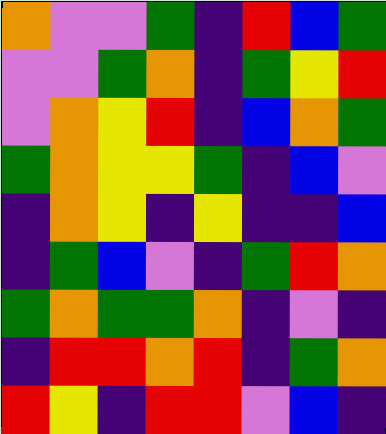[["orange", "violet", "violet", "green", "indigo", "red", "blue", "green"], ["violet", "violet", "green", "orange", "indigo", "green", "yellow", "red"], ["violet", "orange", "yellow", "red", "indigo", "blue", "orange", "green"], ["green", "orange", "yellow", "yellow", "green", "indigo", "blue", "violet"], ["indigo", "orange", "yellow", "indigo", "yellow", "indigo", "indigo", "blue"], ["indigo", "green", "blue", "violet", "indigo", "green", "red", "orange"], ["green", "orange", "green", "green", "orange", "indigo", "violet", "indigo"], ["indigo", "red", "red", "orange", "red", "indigo", "green", "orange"], ["red", "yellow", "indigo", "red", "red", "violet", "blue", "indigo"]]